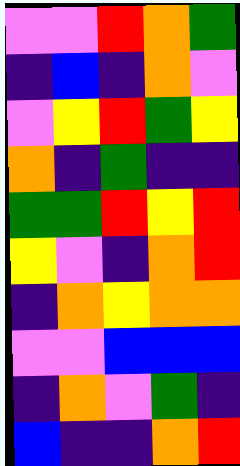[["violet", "violet", "red", "orange", "green"], ["indigo", "blue", "indigo", "orange", "violet"], ["violet", "yellow", "red", "green", "yellow"], ["orange", "indigo", "green", "indigo", "indigo"], ["green", "green", "red", "yellow", "red"], ["yellow", "violet", "indigo", "orange", "red"], ["indigo", "orange", "yellow", "orange", "orange"], ["violet", "violet", "blue", "blue", "blue"], ["indigo", "orange", "violet", "green", "indigo"], ["blue", "indigo", "indigo", "orange", "red"]]